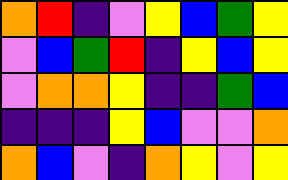[["orange", "red", "indigo", "violet", "yellow", "blue", "green", "yellow"], ["violet", "blue", "green", "red", "indigo", "yellow", "blue", "yellow"], ["violet", "orange", "orange", "yellow", "indigo", "indigo", "green", "blue"], ["indigo", "indigo", "indigo", "yellow", "blue", "violet", "violet", "orange"], ["orange", "blue", "violet", "indigo", "orange", "yellow", "violet", "yellow"]]